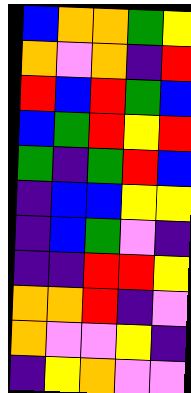[["blue", "orange", "orange", "green", "yellow"], ["orange", "violet", "orange", "indigo", "red"], ["red", "blue", "red", "green", "blue"], ["blue", "green", "red", "yellow", "red"], ["green", "indigo", "green", "red", "blue"], ["indigo", "blue", "blue", "yellow", "yellow"], ["indigo", "blue", "green", "violet", "indigo"], ["indigo", "indigo", "red", "red", "yellow"], ["orange", "orange", "red", "indigo", "violet"], ["orange", "violet", "violet", "yellow", "indigo"], ["indigo", "yellow", "orange", "violet", "violet"]]